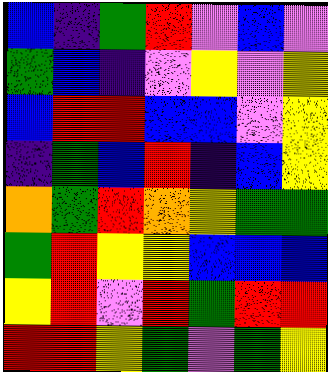[["blue", "indigo", "green", "red", "violet", "blue", "violet"], ["green", "blue", "indigo", "violet", "yellow", "violet", "yellow"], ["blue", "red", "red", "blue", "blue", "violet", "yellow"], ["indigo", "green", "blue", "red", "indigo", "blue", "yellow"], ["orange", "green", "red", "orange", "yellow", "green", "green"], ["green", "red", "yellow", "yellow", "blue", "blue", "blue"], ["yellow", "red", "violet", "red", "green", "red", "red"], ["red", "red", "yellow", "green", "violet", "green", "yellow"]]